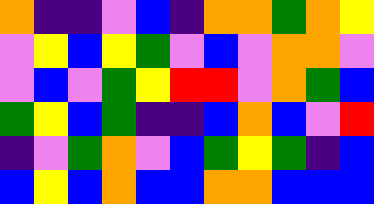[["orange", "indigo", "indigo", "violet", "blue", "indigo", "orange", "orange", "green", "orange", "yellow"], ["violet", "yellow", "blue", "yellow", "green", "violet", "blue", "violet", "orange", "orange", "violet"], ["violet", "blue", "violet", "green", "yellow", "red", "red", "violet", "orange", "green", "blue"], ["green", "yellow", "blue", "green", "indigo", "indigo", "blue", "orange", "blue", "violet", "red"], ["indigo", "violet", "green", "orange", "violet", "blue", "green", "yellow", "green", "indigo", "blue"], ["blue", "yellow", "blue", "orange", "blue", "blue", "orange", "orange", "blue", "blue", "blue"]]